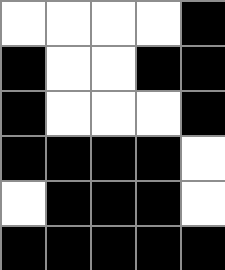[["white", "white", "white", "white", "black"], ["black", "white", "white", "black", "black"], ["black", "white", "white", "white", "black"], ["black", "black", "black", "black", "white"], ["white", "black", "black", "black", "white"], ["black", "black", "black", "black", "black"]]